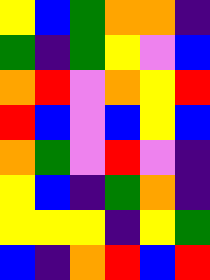[["yellow", "blue", "green", "orange", "orange", "indigo"], ["green", "indigo", "green", "yellow", "violet", "blue"], ["orange", "red", "violet", "orange", "yellow", "red"], ["red", "blue", "violet", "blue", "yellow", "blue"], ["orange", "green", "violet", "red", "violet", "indigo"], ["yellow", "blue", "indigo", "green", "orange", "indigo"], ["yellow", "yellow", "yellow", "indigo", "yellow", "green"], ["blue", "indigo", "orange", "red", "blue", "red"]]